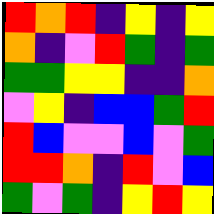[["red", "orange", "red", "indigo", "yellow", "indigo", "yellow"], ["orange", "indigo", "violet", "red", "green", "indigo", "green"], ["green", "green", "yellow", "yellow", "indigo", "indigo", "orange"], ["violet", "yellow", "indigo", "blue", "blue", "green", "red"], ["red", "blue", "violet", "violet", "blue", "violet", "green"], ["red", "red", "orange", "indigo", "red", "violet", "blue"], ["green", "violet", "green", "indigo", "yellow", "red", "yellow"]]